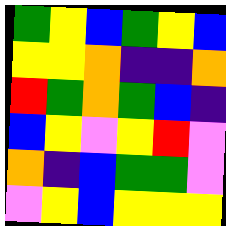[["green", "yellow", "blue", "green", "yellow", "blue"], ["yellow", "yellow", "orange", "indigo", "indigo", "orange"], ["red", "green", "orange", "green", "blue", "indigo"], ["blue", "yellow", "violet", "yellow", "red", "violet"], ["orange", "indigo", "blue", "green", "green", "violet"], ["violet", "yellow", "blue", "yellow", "yellow", "yellow"]]